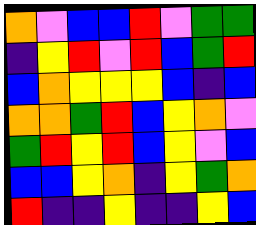[["orange", "violet", "blue", "blue", "red", "violet", "green", "green"], ["indigo", "yellow", "red", "violet", "red", "blue", "green", "red"], ["blue", "orange", "yellow", "yellow", "yellow", "blue", "indigo", "blue"], ["orange", "orange", "green", "red", "blue", "yellow", "orange", "violet"], ["green", "red", "yellow", "red", "blue", "yellow", "violet", "blue"], ["blue", "blue", "yellow", "orange", "indigo", "yellow", "green", "orange"], ["red", "indigo", "indigo", "yellow", "indigo", "indigo", "yellow", "blue"]]